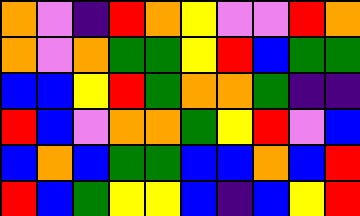[["orange", "violet", "indigo", "red", "orange", "yellow", "violet", "violet", "red", "orange"], ["orange", "violet", "orange", "green", "green", "yellow", "red", "blue", "green", "green"], ["blue", "blue", "yellow", "red", "green", "orange", "orange", "green", "indigo", "indigo"], ["red", "blue", "violet", "orange", "orange", "green", "yellow", "red", "violet", "blue"], ["blue", "orange", "blue", "green", "green", "blue", "blue", "orange", "blue", "red"], ["red", "blue", "green", "yellow", "yellow", "blue", "indigo", "blue", "yellow", "red"]]